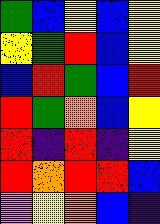[["green", "blue", "yellow", "blue", "yellow"], ["yellow", "green", "red", "blue", "yellow"], ["blue", "red", "green", "blue", "red"], ["red", "green", "orange", "blue", "yellow"], ["red", "indigo", "red", "indigo", "yellow"], ["red", "orange", "red", "red", "blue"], ["violet", "yellow", "orange", "blue", "indigo"]]